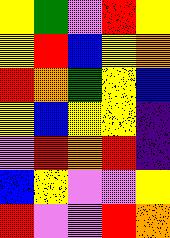[["yellow", "green", "violet", "red", "yellow"], ["yellow", "red", "blue", "yellow", "orange"], ["red", "orange", "green", "yellow", "blue"], ["yellow", "blue", "yellow", "yellow", "indigo"], ["violet", "red", "orange", "red", "indigo"], ["blue", "yellow", "violet", "violet", "yellow"], ["red", "violet", "violet", "red", "orange"]]